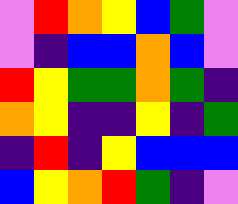[["violet", "red", "orange", "yellow", "blue", "green", "violet"], ["violet", "indigo", "blue", "blue", "orange", "blue", "violet"], ["red", "yellow", "green", "green", "orange", "green", "indigo"], ["orange", "yellow", "indigo", "indigo", "yellow", "indigo", "green"], ["indigo", "red", "indigo", "yellow", "blue", "blue", "blue"], ["blue", "yellow", "orange", "red", "green", "indigo", "violet"]]